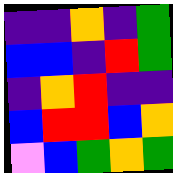[["indigo", "indigo", "orange", "indigo", "green"], ["blue", "blue", "indigo", "red", "green"], ["indigo", "orange", "red", "indigo", "indigo"], ["blue", "red", "red", "blue", "orange"], ["violet", "blue", "green", "orange", "green"]]